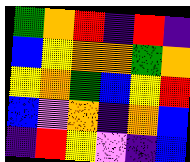[["green", "orange", "red", "indigo", "red", "indigo"], ["blue", "yellow", "orange", "orange", "green", "orange"], ["yellow", "orange", "green", "blue", "yellow", "red"], ["blue", "violet", "orange", "indigo", "orange", "blue"], ["indigo", "red", "yellow", "violet", "indigo", "blue"]]